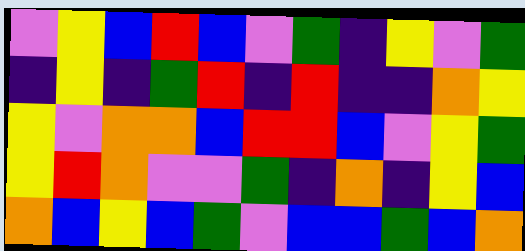[["violet", "yellow", "blue", "red", "blue", "violet", "green", "indigo", "yellow", "violet", "green"], ["indigo", "yellow", "indigo", "green", "red", "indigo", "red", "indigo", "indigo", "orange", "yellow"], ["yellow", "violet", "orange", "orange", "blue", "red", "red", "blue", "violet", "yellow", "green"], ["yellow", "red", "orange", "violet", "violet", "green", "indigo", "orange", "indigo", "yellow", "blue"], ["orange", "blue", "yellow", "blue", "green", "violet", "blue", "blue", "green", "blue", "orange"]]